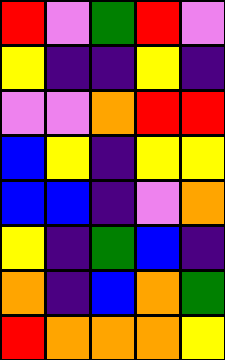[["red", "violet", "green", "red", "violet"], ["yellow", "indigo", "indigo", "yellow", "indigo"], ["violet", "violet", "orange", "red", "red"], ["blue", "yellow", "indigo", "yellow", "yellow"], ["blue", "blue", "indigo", "violet", "orange"], ["yellow", "indigo", "green", "blue", "indigo"], ["orange", "indigo", "blue", "orange", "green"], ["red", "orange", "orange", "orange", "yellow"]]